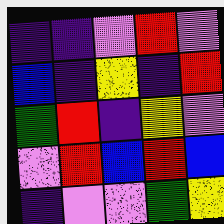[["indigo", "indigo", "violet", "red", "violet"], ["blue", "indigo", "yellow", "indigo", "red"], ["green", "red", "indigo", "yellow", "violet"], ["violet", "red", "blue", "red", "blue"], ["indigo", "violet", "violet", "green", "yellow"]]